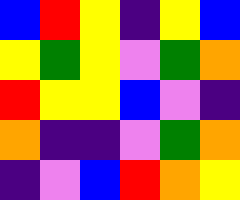[["blue", "red", "yellow", "indigo", "yellow", "blue"], ["yellow", "green", "yellow", "violet", "green", "orange"], ["red", "yellow", "yellow", "blue", "violet", "indigo"], ["orange", "indigo", "indigo", "violet", "green", "orange"], ["indigo", "violet", "blue", "red", "orange", "yellow"]]